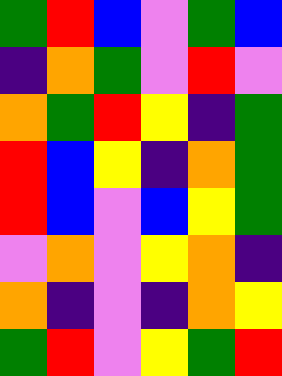[["green", "red", "blue", "violet", "green", "blue"], ["indigo", "orange", "green", "violet", "red", "violet"], ["orange", "green", "red", "yellow", "indigo", "green"], ["red", "blue", "yellow", "indigo", "orange", "green"], ["red", "blue", "violet", "blue", "yellow", "green"], ["violet", "orange", "violet", "yellow", "orange", "indigo"], ["orange", "indigo", "violet", "indigo", "orange", "yellow"], ["green", "red", "violet", "yellow", "green", "red"]]